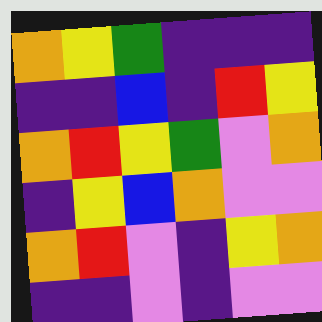[["orange", "yellow", "green", "indigo", "indigo", "indigo"], ["indigo", "indigo", "blue", "indigo", "red", "yellow"], ["orange", "red", "yellow", "green", "violet", "orange"], ["indigo", "yellow", "blue", "orange", "violet", "violet"], ["orange", "red", "violet", "indigo", "yellow", "orange"], ["indigo", "indigo", "violet", "indigo", "violet", "violet"]]